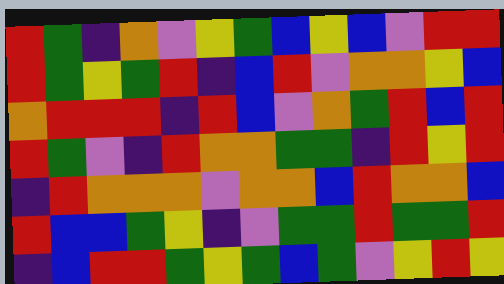[["red", "green", "indigo", "orange", "violet", "yellow", "green", "blue", "yellow", "blue", "violet", "red", "red"], ["red", "green", "yellow", "green", "red", "indigo", "blue", "red", "violet", "orange", "orange", "yellow", "blue"], ["orange", "red", "red", "red", "indigo", "red", "blue", "violet", "orange", "green", "red", "blue", "red"], ["red", "green", "violet", "indigo", "red", "orange", "orange", "green", "green", "indigo", "red", "yellow", "red"], ["indigo", "red", "orange", "orange", "orange", "violet", "orange", "orange", "blue", "red", "orange", "orange", "blue"], ["red", "blue", "blue", "green", "yellow", "indigo", "violet", "green", "green", "red", "green", "green", "red"], ["indigo", "blue", "red", "red", "green", "yellow", "green", "blue", "green", "violet", "yellow", "red", "yellow"]]